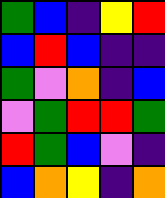[["green", "blue", "indigo", "yellow", "red"], ["blue", "red", "blue", "indigo", "indigo"], ["green", "violet", "orange", "indigo", "blue"], ["violet", "green", "red", "red", "green"], ["red", "green", "blue", "violet", "indigo"], ["blue", "orange", "yellow", "indigo", "orange"]]